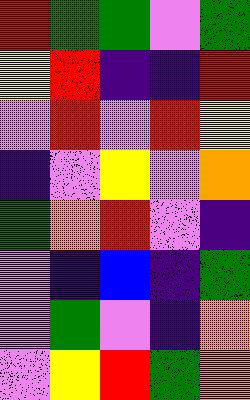[["red", "green", "green", "violet", "green"], ["yellow", "red", "indigo", "indigo", "red"], ["violet", "red", "violet", "red", "yellow"], ["indigo", "violet", "yellow", "violet", "orange"], ["green", "orange", "red", "violet", "indigo"], ["violet", "indigo", "blue", "indigo", "green"], ["violet", "green", "violet", "indigo", "orange"], ["violet", "yellow", "red", "green", "orange"]]